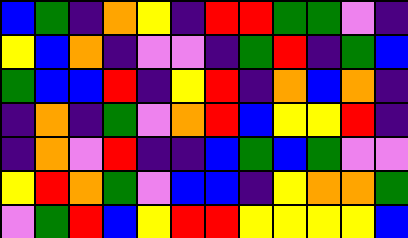[["blue", "green", "indigo", "orange", "yellow", "indigo", "red", "red", "green", "green", "violet", "indigo"], ["yellow", "blue", "orange", "indigo", "violet", "violet", "indigo", "green", "red", "indigo", "green", "blue"], ["green", "blue", "blue", "red", "indigo", "yellow", "red", "indigo", "orange", "blue", "orange", "indigo"], ["indigo", "orange", "indigo", "green", "violet", "orange", "red", "blue", "yellow", "yellow", "red", "indigo"], ["indigo", "orange", "violet", "red", "indigo", "indigo", "blue", "green", "blue", "green", "violet", "violet"], ["yellow", "red", "orange", "green", "violet", "blue", "blue", "indigo", "yellow", "orange", "orange", "green"], ["violet", "green", "red", "blue", "yellow", "red", "red", "yellow", "yellow", "yellow", "yellow", "blue"]]